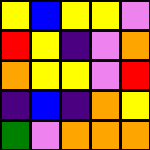[["yellow", "blue", "yellow", "yellow", "violet"], ["red", "yellow", "indigo", "violet", "orange"], ["orange", "yellow", "yellow", "violet", "red"], ["indigo", "blue", "indigo", "orange", "yellow"], ["green", "violet", "orange", "orange", "orange"]]